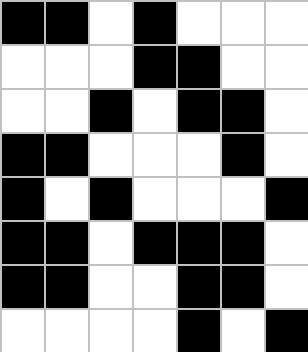[["black", "black", "white", "black", "white", "white", "white"], ["white", "white", "white", "black", "black", "white", "white"], ["white", "white", "black", "white", "black", "black", "white"], ["black", "black", "white", "white", "white", "black", "white"], ["black", "white", "black", "white", "white", "white", "black"], ["black", "black", "white", "black", "black", "black", "white"], ["black", "black", "white", "white", "black", "black", "white"], ["white", "white", "white", "white", "black", "white", "black"]]